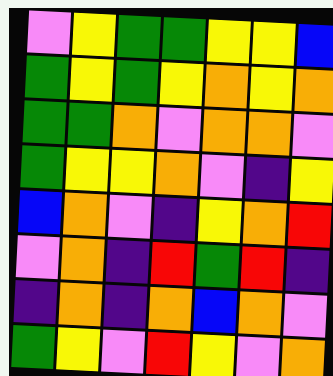[["violet", "yellow", "green", "green", "yellow", "yellow", "blue"], ["green", "yellow", "green", "yellow", "orange", "yellow", "orange"], ["green", "green", "orange", "violet", "orange", "orange", "violet"], ["green", "yellow", "yellow", "orange", "violet", "indigo", "yellow"], ["blue", "orange", "violet", "indigo", "yellow", "orange", "red"], ["violet", "orange", "indigo", "red", "green", "red", "indigo"], ["indigo", "orange", "indigo", "orange", "blue", "orange", "violet"], ["green", "yellow", "violet", "red", "yellow", "violet", "orange"]]